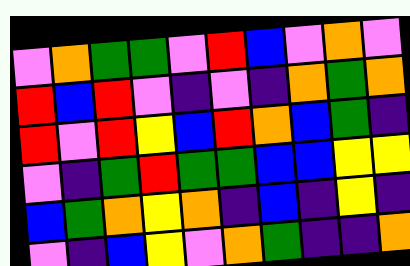[["violet", "orange", "green", "green", "violet", "red", "blue", "violet", "orange", "violet"], ["red", "blue", "red", "violet", "indigo", "violet", "indigo", "orange", "green", "orange"], ["red", "violet", "red", "yellow", "blue", "red", "orange", "blue", "green", "indigo"], ["violet", "indigo", "green", "red", "green", "green", "blue", "blue", "yellow", "yellow"], ["blue", "green", "orange", "yellow", "orange", "indigo", "blue", "indigo", "yellow", "indigo"], ["violet", "indigo", "blue", "yellow", "violet", "orange", "green", "indigo", "indigo", "orange"]]